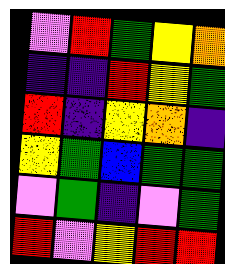[["violet", "red", "green", "yellow", "orange"], ["indigo", "indigo", "red", "yellow", "green"], ["red", "indigo", "yellow", "orange", "indigo"], ["yellow", "green", "blue", "green", "green"], ["violet", "green", "indigo", "violet", "green"], ["red", "violet", "yellow", "red", "red"]]